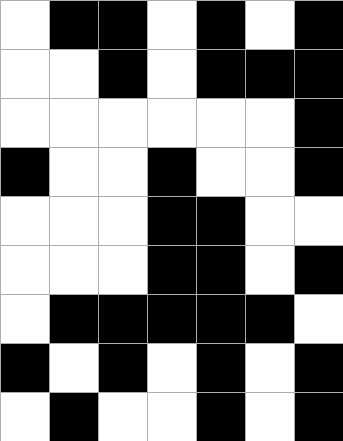[["white", "black", "black", "white", "black", "white", "black"], ["white", "white", "black", "white", "black", "black", "black"], ["white", "white", "white", "white", "white", "white", "black"], ["black", "white", "white", "black", "white", "white", "black"], ["white", "white", "white", "black", "black", "white", "white"], ["white", "white", "white", "black", "black", "white", "black"], ["white", "black", "black", "black", "black", "black", "white"], ["black", "white", "black", "white", "black", "white", "black"], ["white", "black", "white", "white", "black", "white", "black"]]